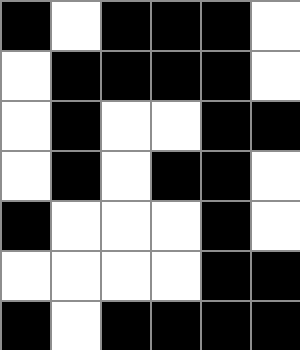[["black", "white", "black", "black", "black", "white"], ["white", "black", "black", "black", "black", "white"], ["white", "black", "white", "white", "black", "black"], ["white", "black", "white", "black", "black", "white"], ["black", "white", "white", "white", "black", "white"], ["white", "white", "white", "white", "black", "black"], ["black", "white", "black", "black", "black", "black"]]